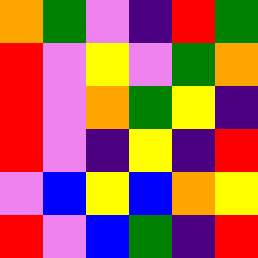[["orange", "green", "violet", "indigo", "red", "green"], ["red", "violet", "yellow", "violet", "green", "orange"], ["red", "violet", "orange", "green", "yellow", "indigo"], ["red", "violet", "indigo", "yellow", "indigo", "red"], ["violet", "blue", "yellow", "blue", "orange", "yellow"], ["red", "violet", "blue", "green", "indigo", "red"]]